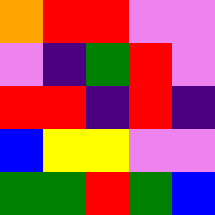[["orange", "red", "red", "violet", "violet"], ["violet", "indigo", "green", "red", "violet"], ["red", "red", "indigo", "red", "indigo"], ["blue", "yellow", "yellow", "violet", "violet"], ["green", "green", "red", "green", "blue"]]